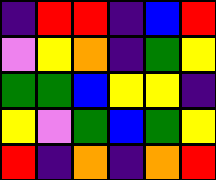[["indigo", "red", "red", "indigo", "blue", "red"], ["violet", "yellow", "orange", "indigo", "green", "yellow"], ["green", "green", "blue", "yellow", "yellow", "indigo"], ["yellow", "violet", "green", "blue", "green", "yellow"], ["red", "indigo", "orange", "indigo", "orange", "red"]]